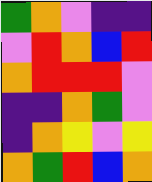[["green", "orange", "violet", "indigo", "indigo"], ["violet", "red", "orange", "blue", "red"], ["orange", "red", "red", "red", "violet"], ["indigo", "indigo", "orange", "green", "violet"], ["indigo", "orange", "yellow", "violet", "yellow"], ["orange", "green", "red", "blue", "orange"]]